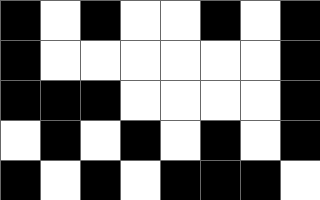[["black", "white", "black", "white", "white", "black", "white", "black"], ["black", "white", "white", "white", "white", "white", "white", "black"], ["black", "black", "black", "white", "white", "white", "white", "black"], ["white", "black", "white", "black", "white", "black", "white", "black"], ["black", "white", "black", "white", "black", "black", "black", "white"]]